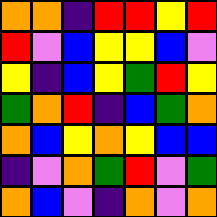[["orange", "orange", "indigo", "red", "red", "yellow", "red"], ["red", "violet", "blue", "yellow", "yellow", "blue", "violet"], ["yellow", "indigo", "blue", "yellow", "green", "red", "yellow"], ["green", "orange", "red", "indigo", "blue", "green", "orange"], ["orange", "blue", "yellow", "orange", "yellow", "blue", "blue"], ["indigo", "violet", "orange", "green", "red", "violet", "green"], ["orange", "blue", "violet", "indigo", "orange", "violet", "orange"]]